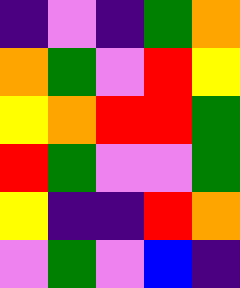[["indigo", "violet", "indigo", "green", "orange"], ["orange", "green", "violet", "red", "yellow"], ["yellow", "orange", "red", "red", "green"], ["red", "green", "violet", "violet", "green"], ["yellow", "indigo", "indigo", "red", "orange"], ["violet", "green", "violet", "blue", "indigo"]]